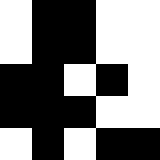[["white", "black", "black", "white", "white"], ["white", "black", "black", "white", "white"], ["black", "black", "white", "black", "white"], ["black", "black", "black", "white", "white"], ["white", "black", "white", "black", "black"]]